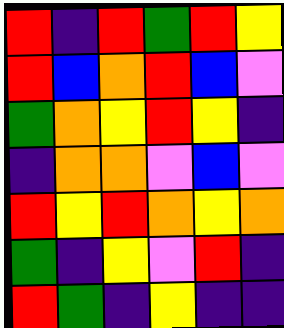[["red", "indigo", "red", "green", "red", "yellow"], ["red", "blue", "orange", "red", "blue", "violet"], ["green", "orange", "yellow", "red", "yellow", "indigo"], ["indigo", "orange", "orange", "violet", "blue", "violet"], ["red", "yellow", "red", "orange", "yellow", "orange"], ["green", "indigo", "yellow", "violet", "red", "indigo"], ["red", "green", "indigo", "yellow", "indigo", "indigo"]]